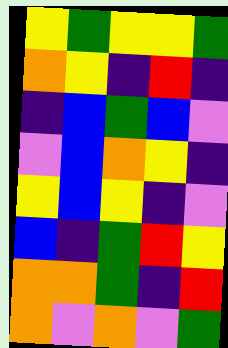[["yellow", "green", "yellow", "yellow", "green"], ["orange", "yellow", "indigo", "red", "indigo"], ["indigo", "blue", "green", "blue", "violet"], ["violet", "blue", "orange", "yellow", "indigo"], ["yellow", "blue", "yellow", "indigo", "violet"], ["blue", "indigo", "green", "red", "yellow"], ["orange", "orange", "green", "indigo", "red"], ["orange", "violet", "orange", "violet", "green"]]